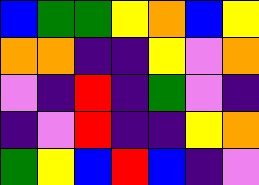[["blue", "green", "green", "yellow", "orange", "blue", "yellow"], ["orange", "orange", "indigo", "indigo", "yellow", "violet", "orange"], ["violet", "indigo", "red", "indigo", "green", "violet", "indigo"], ["indigo", "violet", "red", "indigo", "indigo", "yellow", "orange"], ["green", "yellow", "blue", "red", "blue", "indigo", "violet"]]